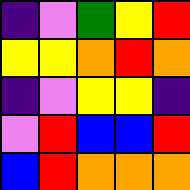[["indigo", "violet", "green", "yellow", "red"], ["yellow", "yellow", "orange", "red", "orange"], ["indigo", "violet", "yellow", "yellow", "indigo"], ["violet", "red", "blue", "blue", "red"], ["blue", "red", "orange", "orange", "orange"]]